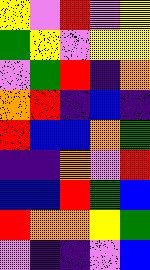[["yellow", "violet", "red", "violet", "yellow"], ["green", "yellow", "violet", "yellow", "yellow"], ["violet", "green", "red", "indigo", "orange"], ["orange", "red", "indigo", "blue", "indigo"], ["red", "blue", "blue", "orange", "green"], ["indigo", "indigo", "orange", "violet", "red"], ["blue", "blue", "red", "green", "blue"], ["red", "orange", "orange", "yellow", "green"], ["violet", "indigo", "indigo", "violet", "blue"]]